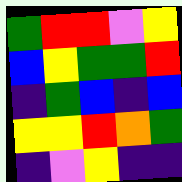[["green", "red", "red", "violet", "yellow"], ["blue", "yellow", "green", "green", "red"], ["indigo", "green", "blue", "indigo", "blue"], ["yellow", "yellow", "red", "orange", "green"], ["indigo", "violet", "yellow", "indigo", "indigo"]]